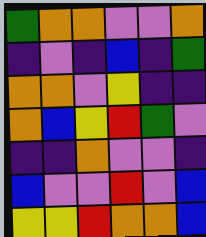[["green", "orange", "orange", "violet", "violet", "orange"], ["indigo", "violet", "indigo", "blue", "indigo", "green"], ["orange", "orange", "violet", "yellow", "indigo", "indigo"], ["orange", "blue", "yellow", "red", "green", "violet"], ["indigo", "indigo", "orange", "violet", "violet", "indigo"], ["blue", "violet", "violet", "red", "violet", "blue"], ["yellow", "yellow", "red", "orange", "orange", "blue"]]